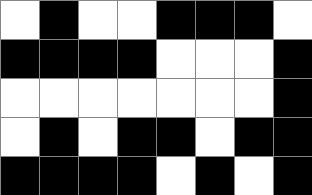[["white", "black", "white", "white", "black", "black", "black", "white"], ["black", "black", "black", "black", "white", "white", "white", "black"], ["white", "white", "white", "white", "white", "white", "white", "black"], ["white", "black", "white", "black", "black", "white", "black", "black"], ["black", "black", "black", "black", "white", "black", "white", "black"]]